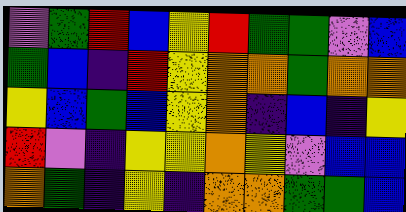[["violet", "green", "red", "blue", "yellow", "red", "green", "green", "violet", "blue"], ["green", "blue", "indigo", "red", "yellow", "orange", "orange", "green", "orange", "orange"], ["yellow", "blue", "green", "blue", "yellow", "orange", "indigo", "blue", "indigo", "yellow"], ["red", "violet", "indigo", "yellow", "yellow", "orange", "yellow", "violet", "blue", "blue"], ["orange", "green", "indigo", "yellow", "indigo", "orange", "orange", "green", "green", "blue"]]